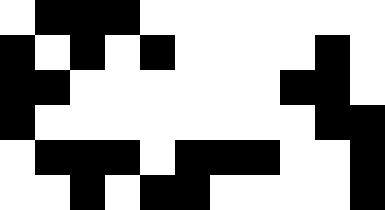[["white", "black", "black", "black", "white", "white", "white", "white", "white", "white", "white"], ["black", "white", "black", "white", "black", "white", "white", "white", "white", "black", "white"], ["black", "black", "white", "white", "white", "white", "white", "white", "black", "black", "white"], ["black", "white", "white", "white", "white", "white", "white", "white", "white", "black", "black"], ["white", "black", "black", "black", "white", "black", "black", "black", "white", "white", "black"], ["white", "white", "black", "white", "black", "black", "white", "white", "white", "white", "black"]]